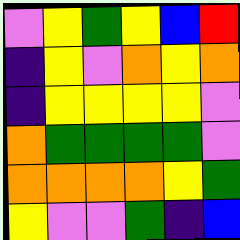[["violet", "yellow", "green", "yellow", "blue", "red"], ["indigo", "yellow", "violet", "orange", "yellow", "orange"], ["indigo", "yellow", "yellow", "yellow", "yellow", "violet"], ["orange", "green", "green", "green", "green", "violet"], ["orange", "orange", "orange", "orange", "yellow", "green"], ["yellow", "violet", "violet", "green", "indigo", "blue"]]